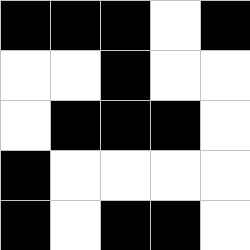[["black", "black", "black", "white", "black"], ["white", "white", "black", "white", "white"], ["white", "black", "black", "black", "white"], ["black", "white", "white", "white", "white"], ["black", "white", "black", "black", "white"]]